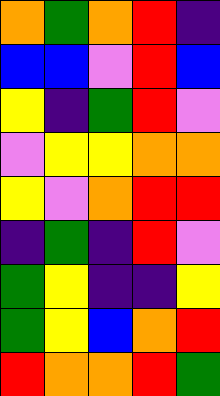[["orange", "green", "orange", "red", "indigo"], ["blue", "blue", "violet", "red", "blue"], ["yellow", "indigo", "green", "red", "violet"], ["violet", "yellow", "yellow", "orange", "orange"], ["yellow", "violet", "orange", "red", "red"], ["indigo", "green", "indigo", "red", "violet"], ["green", "yellow", "indigo", "indigo", "yellow"], ["green", "yellow", "blue", "orange", "red"], ["red", "orange", "orange", "red", "green"]]